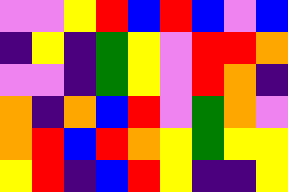[["violet", "violet", "yellow", "red", "blue", "red", "blue", "violet", "blue"], ["indigo", "yellow", "indigo", "green", "yellow", "violet", "red", "red", "orange"], ["violet", "violet", "indigo", "green", "yellow", "violet", "red", "orange", "indigo"], ["orange", "indigo", "orange", "blue", "red", "violet", "green", "orange", "violet"], ["orange", "red", "blue", "red", "orange", "yellow", "green", "yellow", "yellow"], ["yellow", "red", "indigo", "blue", "red", "yellow", "indigo", "indigo", "yellow"]]